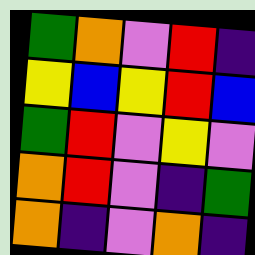[["green", "orange", "violet", "red", "indigo"], ["yellow", "blue", "yellow", "red", "blue"], ["green", "red", "violet", "yellow", "violet"], ["orange", "red", "violet", "indigo", "green"], ["orange", "indigo", "violet", "orange", "indigo"]]